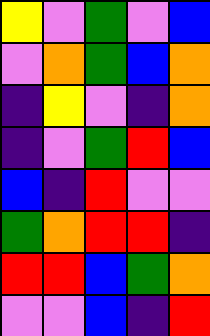[["yellow", "violet", "green", "violet", "blue"], ["violet", "orange", "green", "blue", "orange"], ["indigo", "yellow", "violet", "indigo", "orange"], ["indigo", "violet", "green", "red", "blue"], ["blue", "indigo", "red", "violet", "violet"], ["green", "orange", "red", "red", "indigo"], ["red", "red", "blue", "green", "orange"], ["violet", "violet", "blue", "indigo", "red"]]